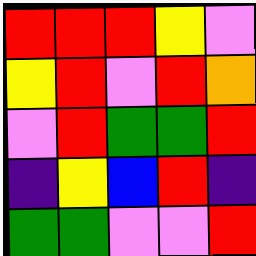[["red", "red", "red", "yellow", "violet"], ["yellow", "red", "violet", "red", "orange"], ["violet", "red", "green", "green", "red"], ["indigo", "yellow", "blue", "red", "indigo"], ["green", "green", "violet", "violet", "red"]]